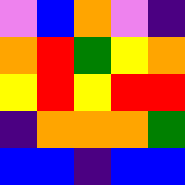[["violet", "blue", "orange", "violet", "indigo"], ["orange", "red", "green", "yellow", "orange"], ["yellow", "red", "yellow", "red", "red"], ["indigo", "orange", "orange", "orange", "green"], ["blue", "blue", "indigo", "blue", "blue"]]